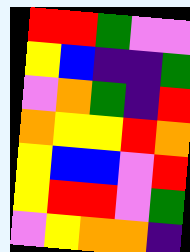[["red", "red", "green", "violet", "violet"], ["yellow", "blue", "indigo", "indigo", "green"], ["violet", "orange", "green", "indigo", "red"], ["orange", "yellow", "yellow", "red", "orange"], ["yellow", "blue", "blue", "violet", "red"], ["yellow", "red", "red", "violet", "green"], ["violet", "yellow", "orange", "orange", "indigo"]]